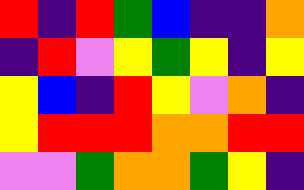[["red", "indigo", "red", "green", "blue", "indigo", "indigo", "orange"], ["indigo", "red", "violet", "yellow", "green", "yellow", "indigo", "yellow"], ["yellow", "blue", "indigo", "red", "yellow", "violet", "orange", "indigo"], ["yellow", "red", "red", "red", "orange", "orange", "red", "red"], ["violet", "violet", "green", "orange", "orange", "green", "yellow", "indigo"]]